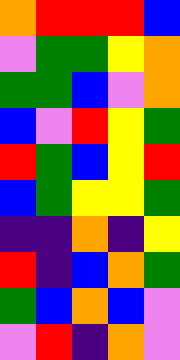[["orange", "red", "red", "red", "blue"], ["violet", "green", "green", "yellow", "orange"], ["green", "green", "blue", "violet", "orange"], ["blue", "violet", "red", "yellow", "green"], ["red", "green", "blue", "yellow", "red"], ["blue", "green", "yellow", "yellow", "green"], ["indigo", "indigo", "orange", "indigo", "yellow"], ["red", "indigo", "blue", "orange", "green"], ["green", "blue", "orange", "blue", "violet"], ["violet", "red", "indigo", "orange", "violet"]]